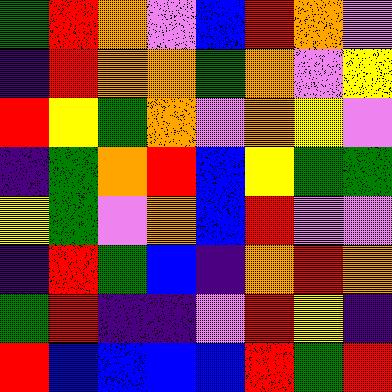[["green", "red", "orange", "violet", "blue", "red", "orange", "violet"], ["indigo", "red", "orange", "orange", "green", "orange", "violet", "yellow"], ["red", "yellow", "green", "orange", "violet", "orange", "yellow", "violet"], ["indigo", "green", "orange", "red", "blue", "yellow", "green", "green"], ["yellow", "green", "violet", "orange", "blue", "red", "violet", "violet"], ["indigo", "red", "green", "blue", "indigo", "orange", "red", "orange"], ["green", "red", "indigo", "indigo", "violet", "red", "yellow", "indigo"], ["red", "blue", "blue", "blue", "blue", "red", "green", "red"]]